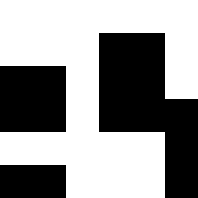[["white", "white", "white", "white", "white", "white"], ["white", "white", "white", "black", "black", "white"], ["black", "black", "white", "black", "black", "white"], ["black", "black", "white", "black", "black", "black"], ["white", "white", "white", "white", "white", "black"], ["black", "black", "white", "white", "white", "black"]]